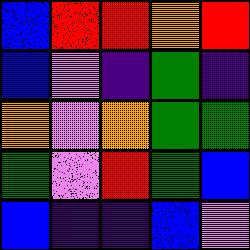[["blue", "red", "red", "orange", "red"], ["blue", "violet", "indigo", "green", "indigo"], ["orange", "violet", "orange", "green", "green"], ["green", "violet", "red", "green", "blue"], ["blue", "indigo", "indigo", "blue", "violet"]]